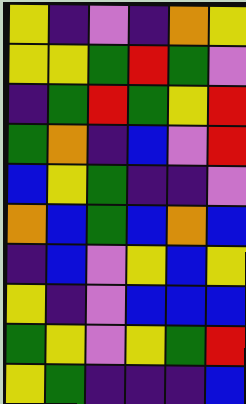[["yellow", "indigo", "violet", "indigo", "orange", "yellow"], ["yellow", "yellow", "green", "red", "green", "violet"], ["indigo", "green", "red", "green", "yellow", "red"], ["green", "orange", "indigo", "blue", "violet", "red"], ["blue", "yellow", "green", "indigo", "indigo", "violet"], ["orange", "blue", "green", "blue", "orange", "blue"], ["indigo", "blue", "violet", "yellow", "blue", "yellow"], ["yellow", "indigo", "violet", "blue", "blue", "blue"], ["green", "yellow", "violet", "yellow", "green", "red"], ["yellow", "green", "indigo", "indigo", "indigo", "blue"]]